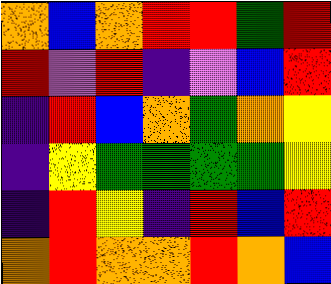[["orange", "blue", "orange", "red", "red", "green", "red"], ["red", "violet", "red", "indigo", "violet", "blue", "red"], ["indigo", "red", "blue", "orange", "green", "orange", "yellow"], ["indigo", "yellow", "green", "green", "green", "green", "yellow"], ["indigo", "red", "yellow", "indigo", "red", "blue", "red"], ["orange", "red", "orange", "orange", "red", "orange", "blue"]]